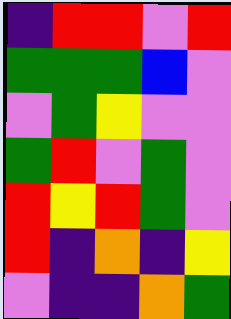[["indigo", "red", "red", "violet", "red"], ["green", "green", "green", "blue", "violet"], ["violet", "green", "yellow", "violet", "violet"], ["green", "red", "violet", "green", "violet"], ["red", "yellow", "red", "green", "violet"], ["red", "indigo", "orange", "indigo", "yellow"], ["violet", "indigo", "indigo", "orange", "green"]]